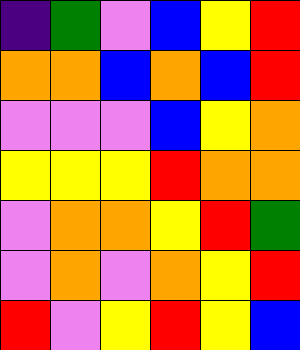[["indigo", "green", "violet", "blue", "yellow", "red"], ["orange", "orange", "blue", "orange", "blue", "red"], ["violet", "violet", "violet", "blue", "yellow", "orange"], ["yellow", "yellow", "yellow", "red", "orange", "orange"], ["violet", "orange", "orange", "yellow", "red", "green"], ["violet", "orange", "violet", "orange", "yellow", "red"], ["red", "violet", "yellow", "red", "yellow", "blue"]]